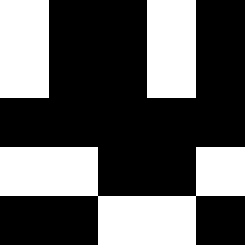[["white", "black", "black", "white", "black"], ["white", "black", "black", "white", "black"], ["black", "black", "black", "black", "black"], ["white", "white", "black", "black", "white"], ["black", "black", "white", "white", "black"]]